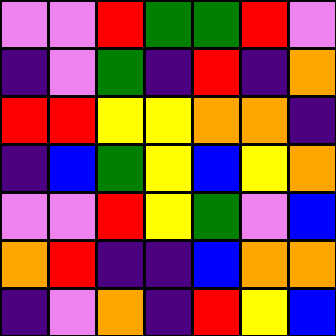[["violet", "violet", "red", "green", "green", "red", "violet"], ["indigo", "violet", "green", "indigo", "red", "indigo", "orange"], ["red", "red", "yellow", "yellow", "orange", "orange", "indigo"], ["indigo", "blue", "green", "yellow", "blue", "yellow", "orange"], ["violet", "violet", "red", "yellow", "green", "violet", "blue"], ["orange", "red", "indigo", "indigo", "blue", "orange", "orange"], ["indigo", "violet", "orange", "indigo", "red", "yellow", "blue"]]